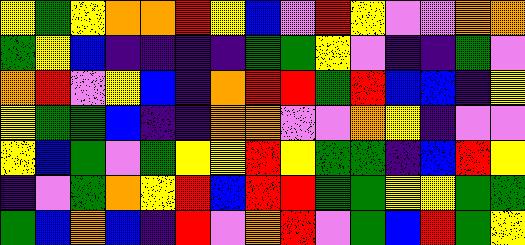[["yellow", "green", "yellow", "orange", "orange", "red", "yellow", "blue", "violet", "red", "yellow", "violet", "violet", "orange", "orange"], ["green", "yellow", "blue", "indigo", "indigo", "indigo", "indigo", "green", "green", "yellow", "violet", "indigo", "indigo", "green", "violet"], ["orange", "red", "violet", "yellow", "blue", "indigo", "orange", "red", "red", "green", "red", "blue", "blue", "indigo", "yellow"], ["yellow", "green", "green", "blue", "indigo", "indigo", "orange", "orange", "violet", "violet", "orange", "yellow", "indigo", "violet", "violet"], ["yellow", "blue", "green", "violet", "green", "yellow", "yellow", "red", "yellow", "green", "green", "indigo", "blue", "red", "yellow"], ["indigo", "violet", "green", "orange", "yellow", "red", "blue", "red", "red", "green", "green", "yellow", "yellow", "green", "green"], ["green", "blue", "orange", "blue", "indigo", "red", "violet", "orange", "red", "violet", "green", "blue", "red", "green", "yellow"]]